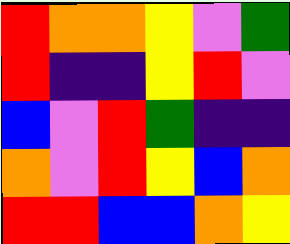[["red", "orange", "orange", "yellow", "violet", "green"], ["red", "indigo", "indigo", "yellow", "red", "violet"], ["blue", "violet", "red", "green", "indigo", "indigo"], ["orange", "violet", "red", "yellow", "blue", "orange"], ["red", "red", "blue", "blue", "orange", "yellow"]]